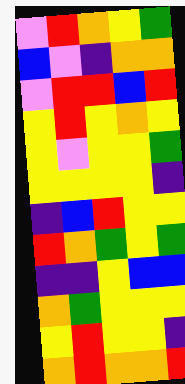[["violet", "red", "orange", "yellow", "green"], ["blue", "violet", "indigo", "orange", "orange"], ["violet", "red", "red", "blue", "red"], ["yellow", "red", "yellow", "orange", "yellow"], ["yellow", "violet", "yellow", "yellow", "green"], ["yellow", "yellow", "yellow", "yellow", "indigo"], ["indigo", "blue", "red", "yellow", "yellow"], ["red", "orange", "green", "yellow", "green"], ["indigo", "indigo", "yellow", "blue", "blue"], ["orange", "green", "yellow", "yellow", "yellow"], ["yellow", "red", "yellow", "yellow", "indigo"], ["orange", "red", "orange", "orange", "red"]]